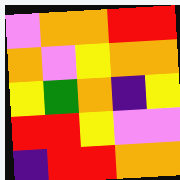[["violet", "orange", "orange", "red", "red"], ["orange", "violet", "yellow", "orange", "orange"], ["yellow", "green", "orange", "indigo", "yellow"], ["red", "red", "yellow", "violet", "violet"], ["indigo", "red", "red", "orange", "orange"]]